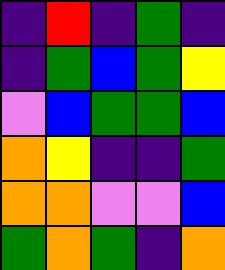[["indigo", "red", "indigo", "green", "indigo"], ["indigo", "green", "blue", "green", "yellow"], ["violet", "blue", "green", "green", "blue"], ["orange", "yellow", "indigo", "indigo", "green"], ["orange", "orange", "violet", "violet", "blue"], ["green", "orange", "green", "indigo", "orange"]]